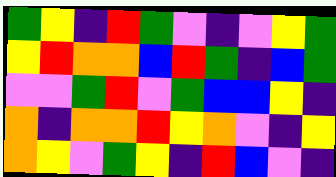[["green", "yellow", "indigo", "red", "green", "violet", "indigo", "violet", "yellow", "green"], ["yellow", "red", "orange", "orange", "blue", "red", "green", "indigo", "blue", "green"], ["violet", "violet", "green", "red", "violet", "green", "blue", "blue", "yellow", "indigo"], ["orange", "indigo", "orange", "orange", "red", "yellow", "orange", "violet", "indigo", "yellow"], ["orange", "yellow", "violet", "green", "yellow", "indigo", "red", "blue", "violet", "indigo"]]